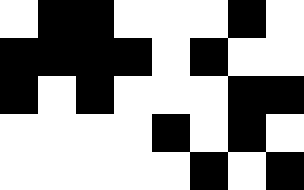[["white", "black", "black", "white", "white", "white", "black", "white"], ["black", "black", "black", "black", "white", "black", "white", "white"], ["black", "white", "black", "white", "white", "white", "black", "black"], ["white", "white", "white", "white", "black", "white", "black", "white"], ["white", "white", "white", "white", "white", "black", "white", "black"]]